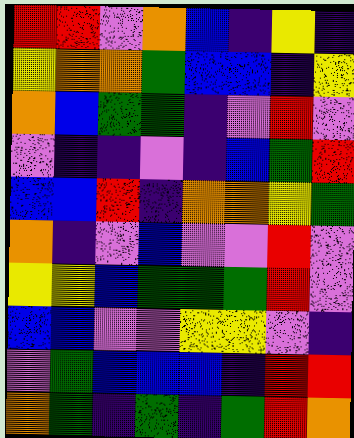[["red", "red", "violet", "orange", "blue", "indigo", "yellow", "indigo"], ["yellow", "orange", "orange", "green", "blue", "blue", "indigo", "yellow"], ["orange", "blue", "green", "green", "indigo", "violet", "red", "violet"], ["violet", "indigo", "indigo", "violet", "indigo", "blue", "green", "red"], ["blue", "blue", "red", "indigo", "orange", "orange", "yellow", "green"], ["orange", "indigo", "violet", "blue", "violet", "violet", "red", "violet"], ["yellow", "yellow", "blue", "green", "green", "green", "red", "violet"], ["blue", "blue", "violet", "violet", "yellow", "yellow", "violet", "indigo"], ["violet", "green", "blue", "blue", "blue", "indigo", "red", "red"], ["orange", "green", "indigo", "green", "indigo", "green", "red", "orange"]]